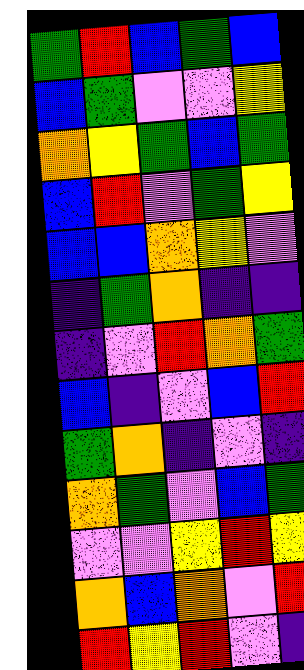[["green", "red", "blue", "green", "blue"], ["blue", "green", "violet", "violet", "yellow"], ["orange", "yellow", "green", "blue", "green"], ["blue", "red", "violet", "green", "yellow"], ["blue", "blue", "orange", "yellow", "violet"], ["indigo", "green", "orange", "indigo", "indigo"], ["indigo", "violet", "red", "orange", "green"], ["blue", "indigo", "violet", "blue", "red"], ["green", "orange", "indigo", "violet", "indigo"], ["orange", "green", "violet", "blue", "green"], ["violet", "violet", "yellow", "red", "yellow"], ["orange", "blue", "orange", "violet", "red"], ["red", "yellow", "red", "violet", "indigo"]]